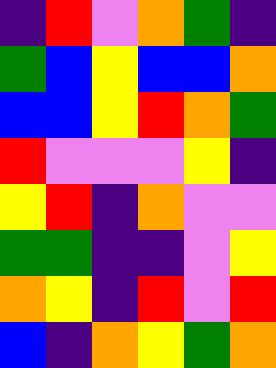[["indigo", "red", "violet", "orange", "green", "indigo"], ["green", "blue", "yellow", "blue", "blue", "orange"], ["blue", "blue", "yellow", "red", "orange", "green"], ["red", "violet", "violet", "violet", "yellow", "indigo"], ["yellow", "red", "indigo", "orange", "violet", "violet"], ["green", "green", "indigo", "indigo", "violet", "yellow"], ["orange", "yellow", "indigo", "red", "violet", "red"], ["blue", "indigo", "orange", "yellow", "green", "orange"]]